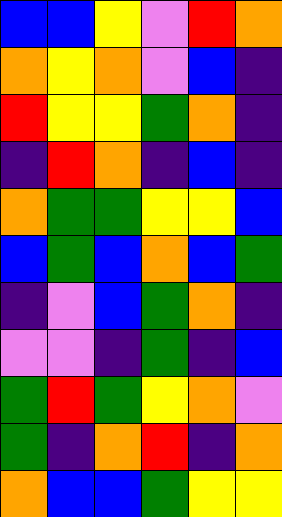[["blue", "blue", "yellow", "violet", "red", "orange"], ["orange", "yellow", "orange", "violet", "blue", "indigo"], ["red", "yellow", "yellow", "green", "orange", "indigo"], ["indigo", "red", "orange", "indigo", "blue", "indigo"], ["orange", "green", "green", "yellow", "yellow", "blue"], ["blue", "green", "blue", "orange", "blue", "green"], ["indigo", "violet", "blue", "green", "orange", "indigo"], ["violet", "violet", "indigo", "green", "indigo", "blue"], ["green", "red", "green", "yellow", "orange", "violet"], ["green", "indigo", "orange", "red", "indigo", "orange"], ["orange", "blue", "blue", "green", "yellow", "yellow"]]